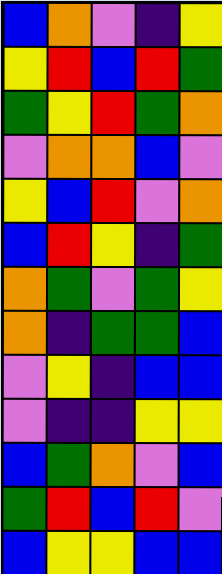[["blue", "orange", "violet", "indigo", "yellow"], ["yellow", "red", "blue", "red", "green"], ["green", "yellow", "red", "green", "orange"], ["violet", "orange", "orange", "blue", "violet"], ["yellow", "blue", "red", "violet", "orange"], ["blue", "red", "yellow", "indigo", "green"], ["orange", "green", "violet", "green", "yellow"], ["orange", "indigo", "green", "green", "blue"], ["violet", "yellow", "indigo", "blue", "blue"], ["violet", "indigo", "indigo", "yellow", "yellow"], ["blue", "green", "orange", "violet", "blue"], ["green", "red", "blue", "red", "violet"], ["blue", "yellow", "yellow", "blue", "blue"]]